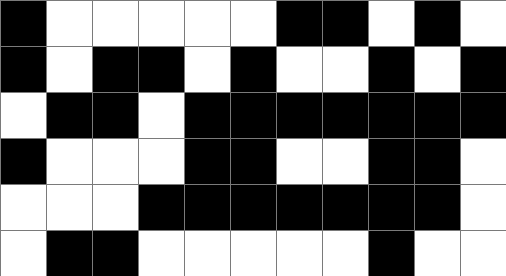[["black", "white", "white", "white", "white", "white", "black", "black", "white", "black", "white"], ["black", "white", "black", "black", "white", "black", "white", "white", "black", "white", "black"], ["white", "black", "black", "white", "black", "black", "black", "black", "black", "black", "black"], ["black", "white", "white", "white", "black", "black", "white", "white", "black", "black", "white"], ["white", "white", "white", "black", "black", "black", "black", "black", "black", "black", "white"], ["white", "black", "black", "white", "white", "white", "white", "white", "black", "white", "white"]]